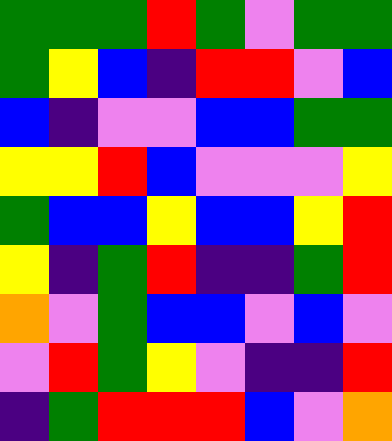[["green", "green", "green", "red", "green", "violet", "green", "green"], ["green", "yellow", "blue", "indigo", "red", "red", "violet", "blue"], ["blue", "indigo", "violet", "violet", "blue", "blue", "green", "green"], ["yellow", "yellow", "red", "blue", "violet", "violet", "violet", "yellow"], ["green", "blue", "blue", "yellow", "blue", "blue", "yellow", "red"], ["yellow", "indigo", "green", "red", "indigo", "indigo", "green", "red"], ["orange", "violet", "green", "blue", "blue", "violet", "blue", "violet"], ["violet", "red", "green", "yellow", "violet", "indigo", "indigo", "red"], ["indigo", "green", "red", "red", "red", "blue", "violet", "orange"]]